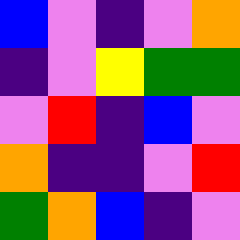[["blue", "violet", "indigo", "violet", "orange"], ["indigo", "violet", "yellow", "green", "green"], ["violet", "red", "indigo", "blue", "violet"], ["orange", "indigo", "indigo", "violet", "red"], ["green", "orange", "blue", "indigo", "violet"]]